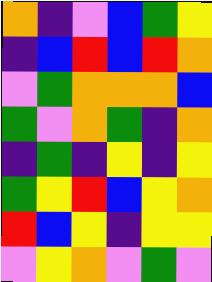[["orange", "indigo", "violet", "blue", "green", "yellow"], ["indigo", "blue", "red", "blue", "red", "orange"], ["violet", "green", "orange", "orange", "orange", "blue"], ["green", "violet", "orange", "green", "indigo", "orange"], ["indigo", "green", "indigo", "yellow", "indigo", "yellow"], ["green", "yellow", "red", "blue", "yellow", "orange"], ["red", "blue", "yellow", "indigo", "yellow", "yellow"], ["violet", "yellow", "orange", "violet", "green", "violet"]]